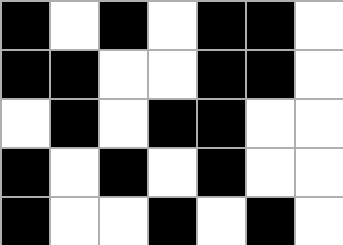[["black", "white", "black", "white", "black", "black", "white"], ["black", "black", "white", "white", "black", "black", "white"], ["white", "black", "white", "black", "black", "white", "white"], ["black", "white", "black", "white", "black", "white", "white"], ["black", "white", "white", "black", "white", "black", "white"]]